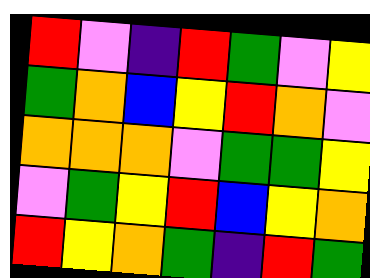[["red", "violet", "indigo", "red", "green", "violet", "yellow"], ["green", "orange", "blue", "yellow", "red", "orange", "violet"], ["orange", "orange", "orange", "violet", "green", "green", "yellow"], ["violet", "green", "yellow", "red", "blue", "yellow", "orange"], ["red", "yellow", "orange", "green", "indigo", "red", "green"]]